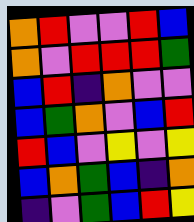[["orange", "red", "violet", "violet", "red", "blue"], ["orange", "violet", "red", "red", "red", "green"], ["blue", "red", "indigo", "orange", "violet", "violet"], ["blue", "green", "orange", "violet", "blue", "red"], ["red", "blue", "violet", "yellow", "violet", "yellow"], ["blue", "orange", "green", "blue", "indigo", "orange"], ["indigo", "violet", "green", "blue", "red", "yellow"]]